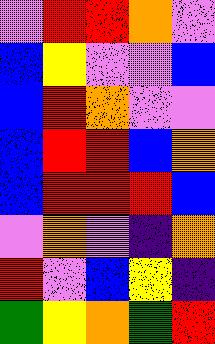[["violet", "red", "red", "orange", "violet"], ["blue", "yellow", "violet", "violet", "blue"], ["blue", "red", "orange", "violet", "violet"], ["blue", "red", "red", "blue", "orange"], ["blue", "red", "red", "red", "blue"], ["violet", "orange", "violet", "indigo", "orange"], ["red", "violet", "blue", "yellow", "indigo"], ["green", "yellow", "orange", "green", "red"]]